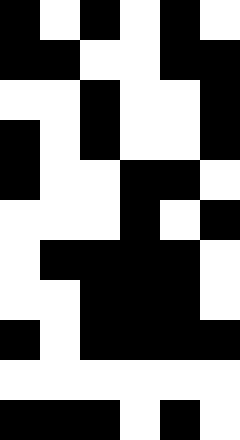[["black", "white", "black", "white", "black", "white"], ["black", "black", "white", "white", "black", "black"], ["white", "white", "black", "white", "white", "black"], ["black", "white", "black", "white", "white", "black"], ["black", "white", "white", "black", "black", "white"], ["white", "white", "white", "black", "white", "black"], ["white", "black", "black", "black", "black", "white"], ["white", "white", "black", "black", "black", "white"], ["black", "white", "black", "black", "black", "black"], ["white", "white", "white", "white", "white", "white"], ["black", "black", "black", "white", "black", "white"]]